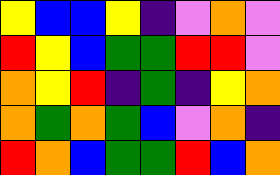[["yellow", "blue", "blue", "yellow", "indigo", "violet", "orange", "violet"], ["red", "yellow", "blue", "green", "green", "red", "red", "violet"], ["orange", "yellow", "red", "indigo", "green", "indigo", "yellow", "orange"], ["orange", "green", "orange", "green", "blue", "violet", "orange", "indigo"], ["red", "orange", "blue", "green", "green", "red", "blue", "orange"]]